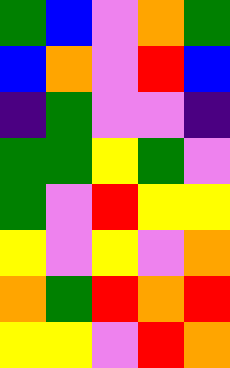[["green", "blue", "violet", "orange", "green"], ["blue", "orange", "violet", "red", "blue"], ["indigo", "green", "violet", "violet", "indigo"], ["green", "green", "yellow", "green", "violet"], ["green", "violet", "red", "yellow", "yellow"], ["yellow", "violet", "yellow", "violet", "orange"], ["orange", "green", "red", "orange", "red"], ["yellow", "yellow", "violet", "red", "orange"]]